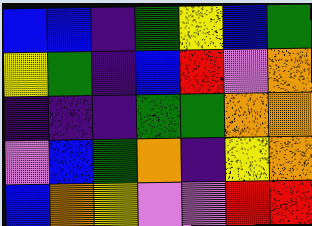[["blue", "blue", "indigo", "green", "yellow", "blue", "green"], ["yellow", "green", "indigo", "blue", "red", "violet", "orange"], ["indigo", "indigo", "indigo", "green", "green", "orange", "orange"], ["violet", "blue", "green", "orange", "indigo", "yellow", "orange"], ["blue", "orange", "yellow", "violet", "violet", "red", "red"]]